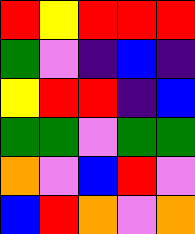[["red", "yellow", "red", "red", "red"], ["green", "violet", "indigo", "blue", "indigo"], ["yellow", "red", "red", "indigo", "blue"], ["green", "green", "violet", "green", "green"], ["orange", "violet", "blue", "red", "violet"], ["blue", "red", "orange", "violet", "orange"]]